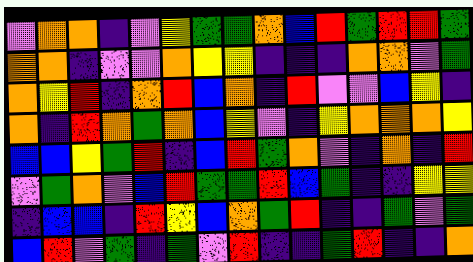[["violet", "orange", "orange", "indigo", "violet", "yellow", "green", "green", "orange", "blue", "red", "green", "red", "red", "green"], ["orange", "orange", "indigo", "violet", "violet", "orange", "yellow", "yellow", "indigo", "indigo", "indigo", "orange", "orange", "violet", "green"], ["orange", "yellow", "red", "indigo", "orange", "red", "blue", "orange", "indigo", "red", "violet", "violet", "blue", "yellow", "indigo"], ["orange", "indigo", "red", "orange", "green", "orange", "blue", "yellow", "violet", "indigo", "yellow", "orange", "orange", "orange", "yellow"], ["blue", "blue", "yellow", "green", "red", "indigo", "blue", "red", "green", "orange", "violet", "indigo", "orange", "indigo", "red"], ["violet", "green", "orange", "violet", "blue", "red", "green", "green", "red", "blue", "green", "indigo", "indigo", "yellow", "yellow"], ["indigo", "blue", "blue", "indigo", "red", "yellow", "blue", "orange", "green", "red", "indigo", "indigo", "green", "violet", "green"], ["blue", "red", "violet", "green", "indigo", "green", "violet", "red", "indigo", "indigo", "green", "red", "indigo", "indigo", "orange"]]